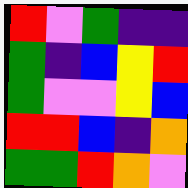[["red", "violet", "green", "indigo", "indigo"], ["green", "indigo", "blue", "yellow", "red"], ["green", "violet", "violet", "yellow", "blue"], ["red", "red", "blue", "indigo", "orange"], ["green", "green", "red", "orange", "violet"]]